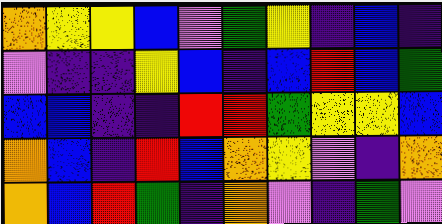[["orange", "yellow", "yellow", "blue", "violet", "green", "yellow", "indigo", "blue", "indigo"], ["violet", "indigo", "indigo", "yellow", "blue", "indigo", "blue", "red", "blue", "green"], ["blue", "blue", "indigo", "indigo", "red", "red", "green", "yellow", "yellow", "blue"], ["orange", "blue", "indigo", "red", "blue", "orange", "yellow", "violet", "indigo", "orange"], ["orange", "blue", "red", "green", "indigo", "orange", "violet", "indigo", "green", "violet"]]